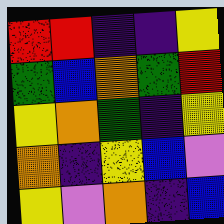[["red", "red", "indigo", "indigo", "yellow"], ["green", "blue", "orange", "green", "red"], ["yellow", "orange", "green", "indigo", "yellow"], ["orange", "indigo", "yellow", "blue", "violet"], ["yellow", "violet", "orange", "indigo", "blue"]]